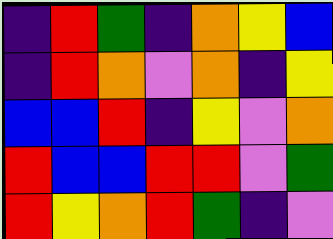[["indigo", "red", "green", "indigo", "orange", "yellow", "blue"], ["indigo", "red", "orange", "violet", "orange", "indigo", "yellow"], ["blue", "blue", "red", "indigo", "yellow", "violet", "orange"], ["red", "blue", "blue", "red", "red", "violet", "green"], ["red", "yellow", "orange", "red", "green", "indigo", "violet"]]